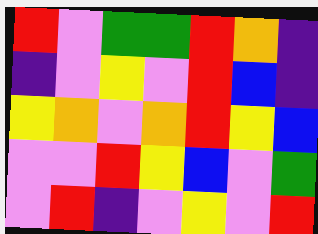[["red", "violet", "green", "green", "red", "orange", "indigo"], ["indigo", "violet", "yellow", "violet", "red", "blue", "indigo"], ["yellow", "orange", "violet", "orange", "red", "yellow", "blue"], ["violet", "violet", "red", "yellow", "blue", "violet", "green"], ["violet", "red", "indigo", "violet", "yellow", "violet", "red"]]